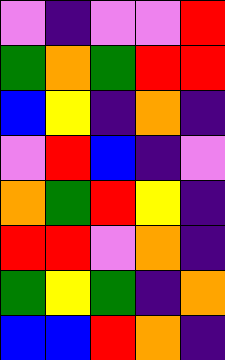[["violet", "indigo", "violet", "violet", "red"], ["green", "orange", "green", "red", "red"], ["blue", "yellow", "indigo", "orange", "indigo"], ["violet", "red", "blue", "indigo", "violet"], ["orange", "green", "red", "yellow", "indigo"], ["red", "red", "violet", "orange", "indigo"], ["green", "yellow", "green", "indigo", "orange"], ["blue", "blue", "red", "orange", "indigo"]]